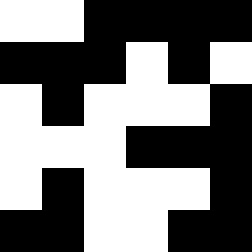[["white", "white", "black", "black", "black", "black"], ["black", "black", "black", "white", "black", "white"], ["white", "black", "white", "white", "white", "black"], ["white", "white", "white", "black", "black", "black"], ["white", "black", "white", "white", "white", "black"], ["black", "black", "white", "white", "black", "black"]]